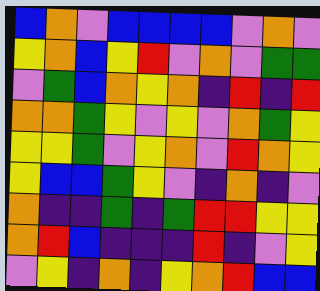[["blue", "orange", "violet", "blue", "blue", "blue", "blue", "violet", "orange", "violet"], ["yellow", "orange", "blue", "yellow", "red", "violet", "orange", "violet", "green", "green"], ["violet", "green", "blue", "orange", "yellow", "orange", "indigo", "red", "indigo", "red"], ["orange", "orange", "green", "yellow", "violet", "yellow", "violet", "orange", "green", "yellow"], ["yellow", "yellow", "green", "violet", "yellow", "orange", "violet", "red", "orange", "yellow"], ["yellow", "blue", "blue", "green", "yellow", "violet", "indigo", "orange", "indigo", "violet"], ["orange", "indigo", "indigo", "green", "indigo", "green", "red", "red", "yellow", "yellow"], ["orange", "red", "blue", "indigo", "indigo", "indigo", "red", "indigo", "violet", "yellow"], ["violet", "yellow", "indigo", "orange", "indigo", "yellow", "orange", "red", "blue", "blue"]]